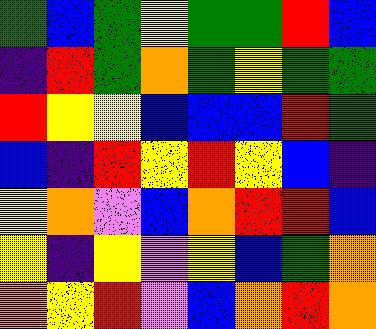[["green", "blue", "green", "yellow", "green", "green", "red", "blue"], ["indigo", "red", "green", "orange", "green", "yellow", "green", "green"], ["red", "yellow", "yellow", "blue", "blue", "blue", "red", "green"], ["blue", "indigo", "red", "yellow", "red", "yellow", "blue", "indigo"], ["yellow", "orange", "violet", "blue", "orange", "red", "red", "blue"], ["yellow", "indigo", "yellow", "violet", "yellow", "blue", "green", "orange"], ["orange", "yellow", "red", "violet", "blue", "orange", "red", "orange"]]